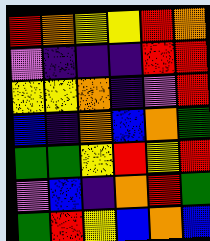[["red", "orange", "yellow", "yellow", "red", "orange"], ["violet", "indigo", "indigo", "indigo", "red", "red"], ["yellow", "yellow", "orange", "indigo", "violet", "red"], ["blue", "indigo", "orange", "blue", "orange", "green"], ["green", "green", "yellow", "red", "yellow", "red"], ["violet", "blue", "indigo", "orange", "red", "green"], ["green", "red", "yellow", "blue", "orange", "blue"]]